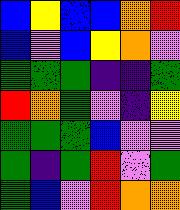[["blue", "yellow", "blue", "blue", "orange", "red"], ["blue", "violet", "blue", "yellow", "orange", "violet"], ["green", "green", "green", "indigo", "indigo", "green"], ["red", "orange", "green", "violet", "indigo", "yellow"], ["green", "green", "green", "blue", "violet", "violet"], ["green", "indigo", "green", "red", "violet", "green"], ["green", "blue", "violet", "red", "orange", "orange"]]